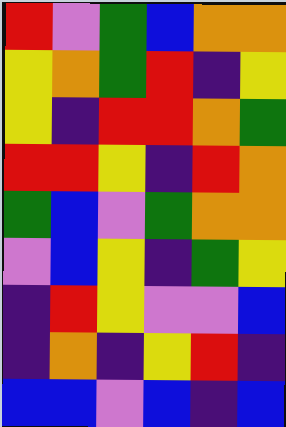[["red", "violet", "green", "blue", "orange", "orange"], ["yellow", "orange", "green", "red", "indigo", "yellow"], ["yellow", "indigo", "red", "red", "orange", "green"], ["red", "red", "yellow", "indigo", "red", "orange"], ["green", "blue", "violet", "green", "orange", "orange"], ["violet", "blue", "yellow", "indigo", "green", "yellow"], ["indigo", "red", "yellow", "violet", "violet", "blue"], ["indigo", "orange", "indigo", "yellow", "red", "indigo"], ["blue", "blue", "violet", "blue", "indigo", "blue"]]